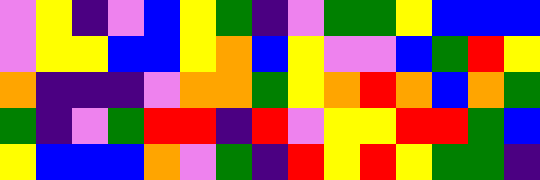[["violet", "yellow", "indigo", "violet", "blue", "yellow", "green", "indigo", "violet", "green", "green", "yellow", "blue", "blue", "blue"], ["violet", "yellow", "yellow", "blue", "blue", "yellow", "orange", "blue", "yellow", "violet", "violet", "blue", "green", "red", "yellow"], ["orange", "indigo", "indigo", "indigo", "violet", "orange", "orange", "green", "yellow", "orange", "red", "orange", "blue", "orange", "green"], ["green", "indigo", "violet", "green", "red", "red", "indigo", "red", "violet", "yellow", "yellow", "red", "red", "green", "blue"], ["yellow", "blue", "blue", "blue", "orange", "violet", "green", "indigo", "red", "yellow", "red", "yellow", "green", "green", "indigo"]]